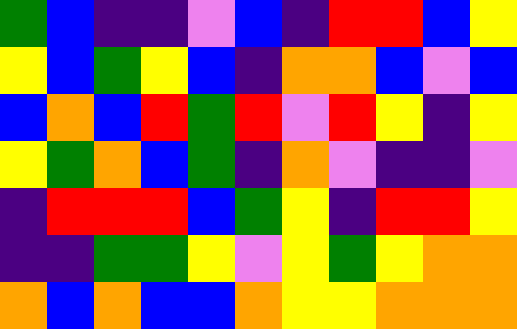[["green", "blue", "indigo", "indigo", "violet", "blue", "indigo", "red", "red", "blue", "yellow"], ["yellow", "blue", "green", "yellow", "blue", "indigo", "orange", "orange", "blue", "violet", "blue"], ["blue", "orange", "blue", "red", "green", "red", "violet", "red", "yellow", "indigo", "yellow"], ["yellow", "green", "orange", "blue", "green", "indigo", "orange", "violet", "indigo", "indigo", "violet"], ["indigo", "red", "red", "red", "blue", "green", "yellow", "indigo", "red", "red", "yellow"], ["indigo", "indigo", "green", "green", "yellow", "violet", "yellow", "green", "yellow", "orange", "orange"], ["orange", "blue", "orange", "blue", "blue", "orange", "yellow", "yellow", "orange", "orange", "orange"]]